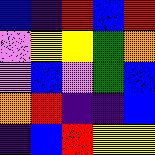[["blue", "indigo", "red", "blue", "red"], ["violet", "yellow", "yellow", "green", "orange"], ["violet", "blue", "violet", "green", "blue"], ["orange", "red", "indigo", "indigo", "blue"], ["indigo", "blue", "red", "yellow", "yellow"]]